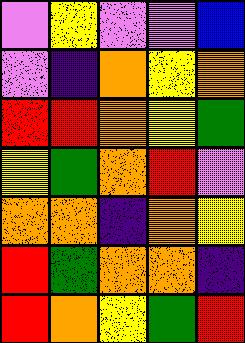[["violet", "yellow", "violet", "violet", "blue"], ["violet", "indigo", "orange", "yellow", "orange"], ["red", "red", "orange", "yellow", "green"], ["yellow", "green", "orange", "red", "violet"], ["orange", "orange", "indigo", "orange", "yellow"], ["red", "green", "orange", "orange", "indigo"], ["red", "orange", "yellow", "green", "red"]]